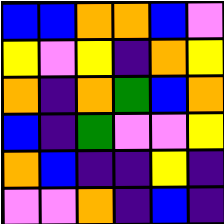[["blue", "blue", "orange", "orange", "blue", "violet"], ["yellow", "violet", "yellow", "indigo", "orange", "yellow"], ["orange", "indigo", "orange", "green", "blue", "orange"], ["blue", "indigo", "green", "violet", "violet", "yellow"], ["orange", "blue", "indigo", "indigo", "yellow", "indigo"], ["violet", "violet", "orange", "indigo", "blue", "indigo"]]